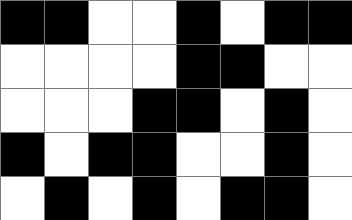[["black", "black", "white", "white", "black", "white", "black", "black"], ["white", "white", "white", "white", "black", "black", "white", "white"], ["white", "white", "white", "black", "black", "white", "black", "white"], ["black", "white", "black", "black", "white", "white", "black", "white"], ["white", "black", "white", "black", "white", "black", "black", "white"]]